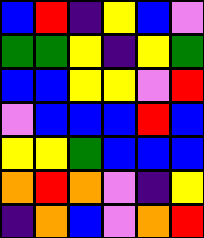[["blue", "red", "indigo", "yellow", "blue", "violet"], ["green", "green", "yellow", "indigo", "yellow", "green"], ["blue", "blue", "yellow", "yellow", "violet", "red"], ["violet", "blue", "blue", "blue", "red", "blue"], ["yellow", "yellow", "green", "blue", "blue", "blue"], ["orange", "red", "orange", "violet", "indigo", "yellow"], ["indigo", "orange", "blue", "violet", "orange", "red"]]